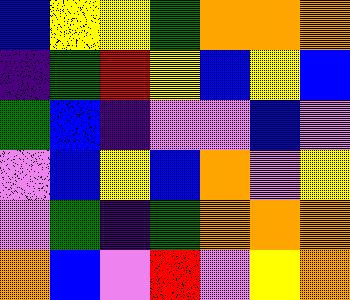[["blue", "yellow", "yellow", "green", "orange", "orange", "orange"], ["indigo", "green", "red", "yellow", "blue", "yellow", "blue"], ["green", "blue", "indigo", "violet", "violet", "blue", "violet"], ["violet", "blue", "yellow", "blue", "orange", "violet", "yellow"], ["violet", "green", "indigo", "green", "orange", "orange", "orange"], ["orange", "blue", "violet", "red", "violet", "yellow", "orange"]]